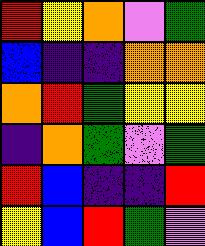[["red", "yellow", "orange", "violet", "green"], ["blue", "indigo", "indigo", "orange", "orange"], ["orange", "red", "green", "yellow", "yellow"], ["indigo", "orange", "green", "violet", "green"], ["red", "blue", "indigo", "indigo", "red"], ["yellow", "blue", "red", "green", "violet"]]